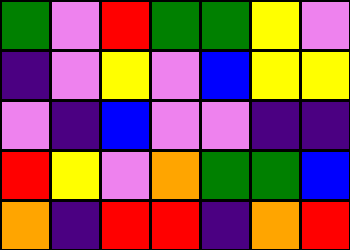[["green", "violet", "red", "green", "green", "yellow", "violet"], ["indigo", "violet", "yellow", "violet", "blue", "yellow", "yellow"], ["violet", "indigo", "blue", "violet", "violet", "indigo", "indigo"], ["red", "yellow", "violet", "orange", "green", "green", "blue"], ["orange", "indigo", "red", "red", "indigo", "orange", "red"]]